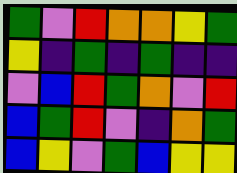[["green", "violet", "red", "orange", "orange", "yellow", "green"], ["yellow", "indigo", "green", "indigo", "green", "indigo", "indigo"], ["violet", "blue", "red", "green", "orange", "violet", "red"], ["blue", "green", "red", "violet", "indigo", "orange", "green"], ["blue", "yellow", "violet", "green", "blue", "yellow", "yellow"]]